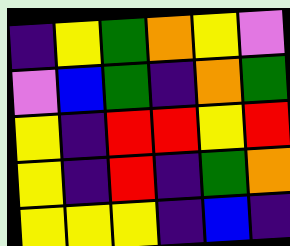[["indigo", "yellow", "green", "orange", "yellow", "violet"], ["violet", "blue", "green", "indigo", "orange", "green"], ["yellow", "indigo", "red", "red", "yellow", "red"], ["yellow", "indigo", "red", "indigo", "green", "orange"], ["yellow", "yellow", "yellow", "indigo", "blue", "indigo"]]